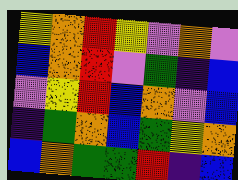[["yellow", "orange", "red", "yellow", "violet", "orange", "violet"], ["blue", "orange", "red", "violet", "green", "indigo", "blue"], ["violet", "yellow", "red", "blue", "orange", "violet", "blue"], ["indigo", "green", "orange", "blue", "green", "yellow", "orange"], ["blue", "orange", "green", "green", "red", "indigo", "blue"]]